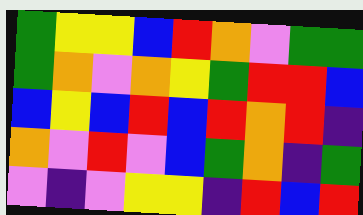[["green", "yellow", "yellow", "blue", "red", "orange", "violet", "green", "green"], ["green", "orange", "violet", "orange", "yellow", "green", "red", "red", "blue"], ["blue", "yellow", "blue", "red", "blue", "red", "orange", "red", "indigo"], ["orange", "violet", "red", "violet", "blue", "green", "orange", "indigo", "green"], ["violet", "indigo", "violet", "yellow", "yellow", "indigo", "red", "blue", "red"]]